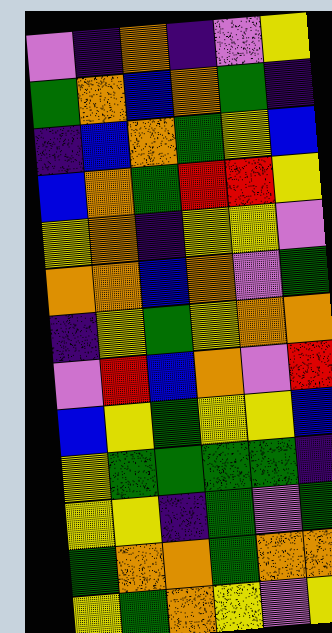[["violet", "indigo", "orange", "indigo", "violet", "yellow"], ["green", "orange", "blue", "orange", "green", "indigo"], ["indigo", "blue", "orange", "green", "yellow", "blue"], ["blue", "orange", "green", "red", "red", "yellow"], ["yellow", "orange", "indigo", "yellow", "yellow", "violet"], ["orange", "orange", "blue", "orange", "violet", "green"], ["indigo", "yellow", "green", "yellow", "orange", "orange"], ["violet", "red", "blue", "orange", "violet", "red"], ["blue", "yellow", "green", "yellow", "yellow", "blue"], ["yellow", "green", "green", "green", "green", "indigo"], ["yellow", "yellow", "indigo", "green", "violet", "green"], ["green", "orange", "orange", "green", "orange", "orange"], ["yellow", "green", "orange", "yellow", "violet", "yellow"]]